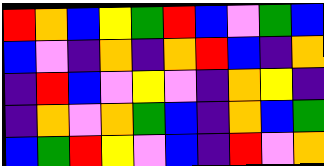[["red", "orange", "blue", "yellow", "green", "red", "blue", "violet", "green", "blue"], ["blue", "violet", "indigo", "orange", "indigo", "orange", "red", "blue", "indigo", "orange"], ["indigo", "red", "blue", "violet", "yellow", "violet", "indigo", "orange", "yellow", "indigo"], ["indigo", "orange", "violet", "orange", "green", "blue", "indigo", "orange", "blue", "green"], ["blue", "green", "red", "yellow", "violet", "blue", "indigo", "red", "violet", "orange"]]